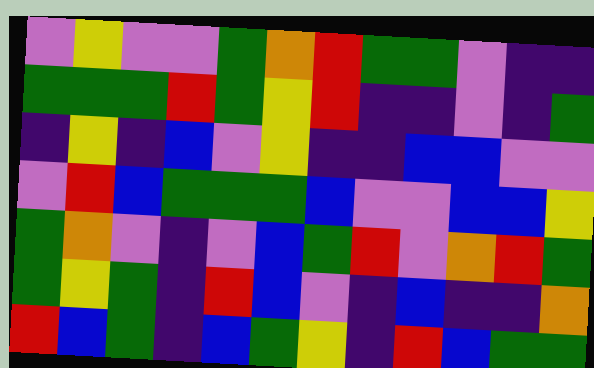[["violet", "yellow", "violet", "violet", "green", "orange", "red", "green", "green", "violet", "indigo", "indigo"], ["green", "green", "green", "red", "green", "yellow", "red", "indigo", "indigo", "violet", "indigo", "green"], ["indigo", "yellow", "indigo", "blue", "violet", "yellow", "indigo", "indigo", "blue", "blue", "violet", "violet"], ["violet", "red", "blue", "green", "green", "green", "blue", "violet", "violet", "blue", "blue", "yellow"], ["green", "orange", "violet", "indigo", "violet", "blue", "green", "red", "violet", "orange", "red", "green"], ["green", "yellow", "green", "indigo", "red", "blue", "violet", "indigo", "blue", "indigo", "indigo", "orange"], ["red", "blue", "green", "indigo", "blue", "green", "yellow", "indigo", "red", "blue", "green", "green"]]